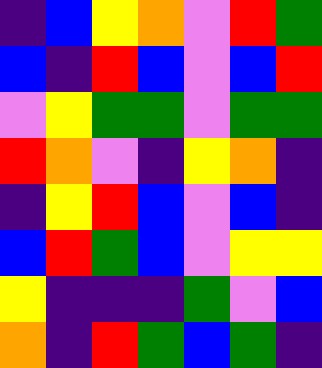[["indigo", "blue", "yellow", "orange", "violet", "red", "green"], ["blue", "indigo", "red", "blue", "violet", "blue", "red"], ["violet", "yellow", "green", "green", "violet", "green", "green"], ["red", "orange", "violet", "indigo", "yellow", "orange", "indigo"], ["indigo", "yellow", "red", "blue", "violet", "blue", "indigo"], ["blue", "red", "green", "blue", "violet", "yellow", "yellow"], ["yellow", "indigo", "indigo", "indigo", "green", "violet", "blue"], ["orange", "indigo", "red", "green", "blue", "green", "indigo"]]